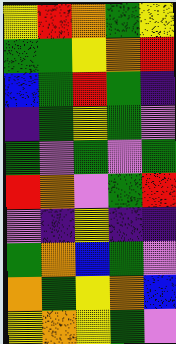[["yellow", "red", "orange", "green", "yellow"], ["green", "green", "yellow", "orange", "red"], ["blue", "green", "red", "green", "indigo"], ["indigo", "green", "yellow", "green", "violet"], ["green", "violet", "green", "violet", "green"], ["red", "orange", "violet", "green", "red"], ["violet", "indigo", "yellow", "indigo", "indigo"], ["green", "orange", "blue", "green", "violet"], ["orange", "green", "yellow", "orange", "blue"], ["yellow", "orange", "yellow", "green", "violet"]]